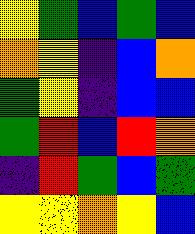[["yellow", "green", "blue", "green", "blue"], ["orange", "yellow", "indigo", "blue", "orange"], ["green", "yellow", "indigo", "blue", "blue"], ["green", "red", "blue", "red", "orange"], ["indigo", "red", "green", "blue", "green"], ["yellow", "yellow", "orange", "yellow", "blue"]]